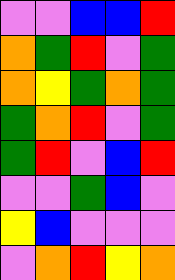[["violet", "violet", "blue", "blue", "red"], ["orange", "green", "red", "violet", "green"], ["orange", "yellow", "green", "orange", "green"], ["green", "orange", "red", "violet", "green"], ["green", "red", "violet", "blue", "red"], ["violet", "violet", "green", "blue", "violet"], ["yellow", "blue", "violet", "violet", "violet"], ["violet", "orange", "red", "yellow", "orange"]]